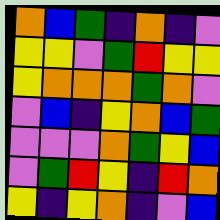[["orange", "blue", "green", "indigo", "orange", "indigo", "violet"], ["yellow", "yellow", "violet", "green", "red", "yellow", "yellow"], ["yellow", "orange", "orange", "orange", "green", "orange", "violet"], ["violet", "blue", "indigo", "yellow", "orange", "blue", "green"], ["violet", "violet", "violet", "orange", "green", "yellow", "blue"], ["violet", "green", "red", "yellow", "indigo", "red", "orange"], ["yellow", "indigo", "yellow", "orange", "indigo", "violet", "blue"]]